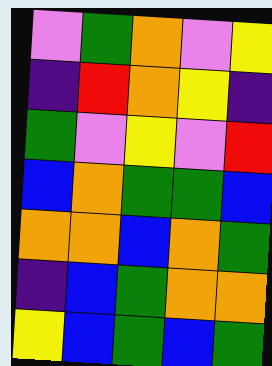[["violet", "green", "orange", "violet", "yellow"], ["indigo", "red", "orange", "yellow", "indigo"], ["green", "violet", "yellow", "violet", "red"], ["blue", "orange", "green", "green", "blue"], ["orange", "orange", "blue", "orange", "green"], ["indigo", "blue", "green", "orange", "orange"], ["yellow", "blue", "green", "blue", "green"]]